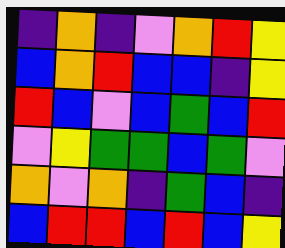[["indigo", "orange", "indigo", "violet", "orange", "red", "yellow"], ["blue", "orange", "red", "blue", "blue", "indigo", "yellow"], ["red", "blue", "violet", "blue", "green", "blue", "red"], ["violet", "yellow", "green", "green", "blue", "green", "violet"], ["orange", "violet", "orange", "indigo", "green", "blue", "indigo"], ["blue", "red", "red", "blue", "red", "blue", "yellow"]]